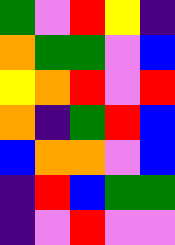[["green", "violet", "red", "yellow", "indigo"], ["orange", "green", "green", "violet", "blue"], ["yellow", "orange", "red", "violet", "red"], ["orange", "indigo", "green", "red", "blue"], ["blue", "orange", "orange", "violet", "blue"], ["indigo", "red", "blue", "green", "green"], ["indigo", "violet", "red", "violet", "violet"]]